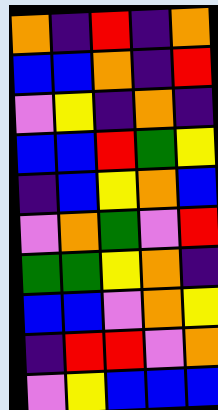[["orange", "indigo", "red", "indigo", "orange"], ["blue", "blue", "orange", "indigo", "red"], ["violet", "yellow", "indigo", "orange", "indigo"], ["blue", "blue", "red", "green", "yellow"], ["indigo", "blue", "yellow", "orange", "blue"], ["violet", "orange", "green", "violet", "red"], ["green", "green", "yellow", "orange", "indigo"], ["blue", "blue", "violet", "orange", "yellow"], ["indigo", "red", "red", "violet", "orange"], ["violet", "yellow", "blue", "blue", "blue"]]